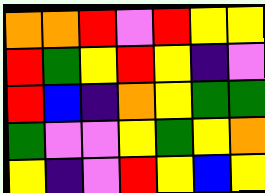[["orange", "orange", "red", "violet", "red", "yellow", "yellow"], ["red", "green", "yellow", "red", "yellow", "indigo", "violet"], ["red", "blue", "indigo", "orange", "yellow", "green", "green"], ["green", "violet", "violet", "yellow", "green", "yellow", "orange"], ["yellow", "indigo", "violet", "red", "yellow", "blue", "yellow"]]